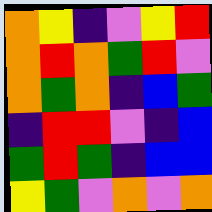[["orange", "yellow", "indigo", "violet", "yellow", "red"], ["orange", "red", "orange", "green", "red", "violet"], ["orange", "green", "orange", "indigo", "blue", "green"], ["indigo", "red", "red", "violet", "indigo", "blue"], ["green", "red", "green", "indigo", "blue", "blue"], ["yellow", "green", "violet", "orange", "violet", "orange"]]